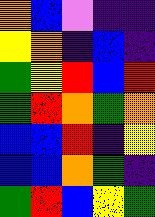[["orange", "blue", "violet", "indigo", "indigo"], ["yellow", "orange", "indigo", "blue", "indigo"], ["green", "yellow", "red", "blue", "red"], ["green", "red", "orange", "green", "orange"], ["blue", "blue", "red", "indigo", "yellow"], ["blue", "blue", "orange", "green", "indigo"], ["green", "red", "blue", "yellow", "green"]]